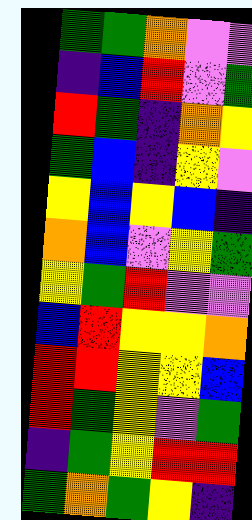[["green", "green", "orange", "violet", "violet"], ["indigo", "blue", "red", "violet", "green"], ["red", "green", "indigo", "orange", "yellow"], ["green", "blue", "indigo", "yellow", "violet"], ["yellow", "blue", "yellow", "blue", "indigo"], ["orange", "blue", "violet", "yellow", "green"], ["yellow", "green", "red", "violet", "violet"], ["blue", "red", "yellow", "yellow", "orange"], ["red", "red", "yellow", "yellow", "blue"], ["red", "green", "yellow", "violet", "green"], ["indigo", "green", "yellow", "red", "red"], ["green", "orange", "green", "yellow", "indigo"]]